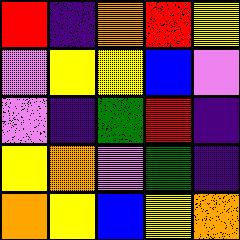[["red", "indigo", "orange", "red", "yellow"], ["violet", "yellow", "yellow", "blue", "violet"], ["violet", "indigo", "green", "red", "indigo"], ["yellow", "orange", "violet", "green", "indigo"], ["orange", "yellow", "blue", "yellow", "orange"]]